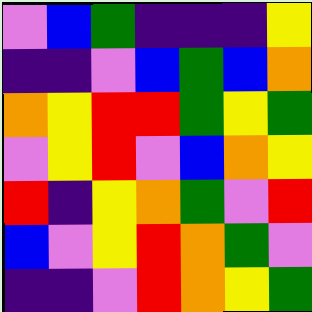[["violet", "blue", "green", "indigo", "indigo", "indigo", "yellow"], ["indigo", "indigo", "violet", "blue", "green", "blue", "orange"], ["orange", "yellow", "red", "red", "green", "yellow", "green"], ["violet", "yellow", "red", "violet", "blue", "orange", "yellow"], ["red", "indigo", "yellow", "orange", "green", "violet", "red"], ["blue", "violet", "yellow", "red", "orange", "green", "violet"], ["indigo", "indigo", "violet", "red", "orange", "yellow", "green"]]